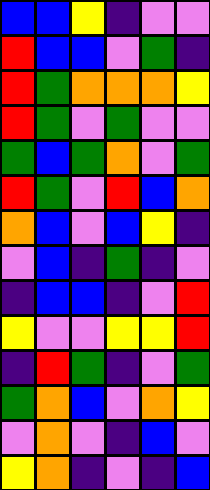[["blue", "blue", "yellow", "indigo", "violet", "violet"], ["red", "blue", "blue", "violet", "green", "indigo"], ["red", "green", "orange", "orange", "orange", "yellow"], ["red", "green", "violet", "green", "violet", "violet"], ["green", "blue", "green", "orange", "violet", "green"], ["red", "green", "violet", "red", "blue", "orange"], ["orange", "blue", "violet", "blue", "yellow", "indigo"], ["violet", "blue", "indigo", "green", "indigo", "violet"], ["indigo", "blue", "blue", "indigo", "violet", "red"], ["yellow", "violet", "violet", "yellow", "yellow", "red"], ["indigo", "red", "green", "indigo", "violet", "green"], ["green", "orange", "blue", "violet", "orange", "yellow"], ["violet", "orange", "violet", "indigo", "blue", "violet"], ["yellow", "orange", "indigo", "violet", "indigo", "blue"]]